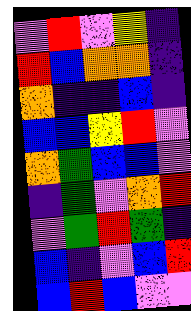[["violet", "red", "violet", "yellow", "indigo"], ["red", "blue", "orange", "orange", "indigo"], ["orange", "indigo", "indigo", "blue", "indigo"], ["blue", "blue", "yellow", "red", "violet"], ["orange", "green", "blue", "blue", "violet"], ["indigo", "green", "violet", "orange", "red"], ["violet", "green", "red", "green", "indigo"], ["blue", "indigo", "violet", "blue", "red"], ["blue", "red", "blue", "violet", "violet"]]